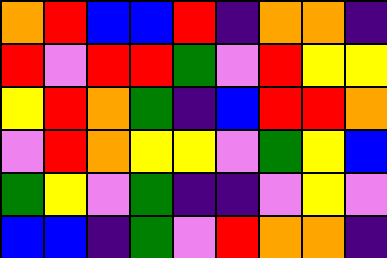[["orange", "red", "blue", "blue", "red", "indigo", "orange", "orange", "indigo"], ["red", "violet", "red", "red", "green", "violet", "red", "yellow", "yellow"], ["yellow", "red", "orange", "green", "indigo", "blue", "red", "red", "orange"], ["violet", "red", "orange", "yellow", "yellow", "violet", "green", "yellow", "blue"], ["green", "yellow", "violet", "green", "indigo", "indigo", "violet", "yellow", "violet"], ["blue", "blue", "indigo", "green", "violet", "red", "orange", "orange", "indigo"]]